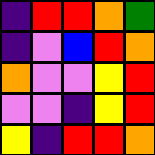[["indigo", "red", "red", "orange", "green"], ["indigo", "violet", "blue", "red", "orange"], ["orange", "violet", "violet", "yellow", "red"], ["violet", "violet", "indigo", "yellow", "red"], ["yellow", "indigo", "red", "red", "orange"]]